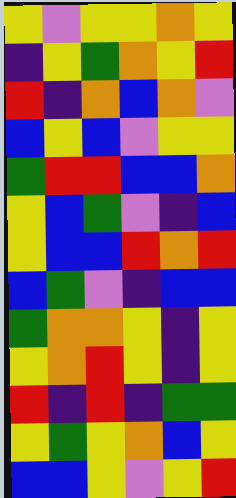[["yellow", "violet", "yellow", "yellow", "orange", "yellow"], ["indigo", "yellow", "green", "orange", "yellow", "red"], ["red", "indigo", "orange", "blue", "orange", "violet"], ["blue", "yellow", "blue", "violet", "yellow", "yellow"], ["green", "red", "red", "blue", "blue", "orange"], ["yellow", "blue", "green", "violet", "indigo", "blue"], ["yellow", "blue", "blue", "red", "orange", "red"], ["blue", "green", "violet", "indigo", "blue", "blue"], ["green", "orange", "orange", "yellow", "indigo", "yellow"], ["yellow", "orange", "red", "yellow", "indigo", "yellow"], ["red", "indigo", "red", "indigo", "green", "green"], ["yellow", "green", "yellow", "orange", "blue", "yellow"], ["blue", "blue", "yellow", "violet", "yellow", "red"]]